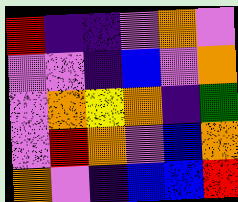[["red", "indigo", "indigo", "violet", "orange", "violet"], ["violet", "violet", "indigo", "blue", "violet", "orange"], ["violet", "orange", "yellow", "orange", "indigo", "green"], ["violet", "red", "orange", "violet", "blue", "orange"], ["orange", "violet", "indigo", "blue", "blue", "red"]]